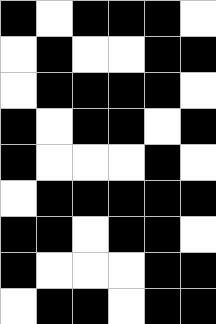[["black", "white", "black", "black", "black", "white"], ["white", "black", "white", "white", "black", "black"], ["white", "black", "black", "black", "black", "white"], ["black", "white", "black", "black", "white", "black"], ["black", "white", "white", "white", "black", "white"], ["white", "black", "black", "black", "black", "black"], ["black", "black", "white", "black", "black", "white"], ["black", "white", "white", "white", "black", "black"], ["white", "black", "black", "white", "black", "black"]]